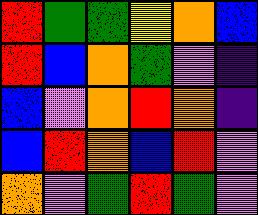[["red", "green", "green", "yellow", "orange", "blue"], ["red", "blue", "orange", "green", "violet", "indigo"], ["blue", "violet", "orange", "red", "orange", "indigo"], ["blue", "red", "orange", "blue", "red", "violet"], ["orange", "violet", "green", "red", "green", "violet"]]